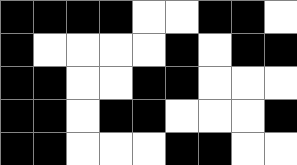[["black", "black", "black", "black", "white", "white", "black", "black", "white"], ["black", "white", "white", "white", "white", "black", "white", "black", "black"], ["black", "black", "white", "white", "black", "black", "white", "white", "white"], ["black", "black", "white", "black", "black", "white", "white", "white", "black"], ["black", "black", "white", "white", "white", "black", "black", "white", "white"]]